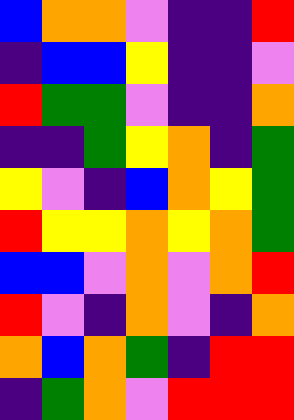[["blue", "orange", "orange", "violet", "indigo", "indigo", "red"], ["indigo", "blue", "blue", "yellow", "indigo", "indigo", "violet"], ["red", "green", "green", "violet", "indigo", "indigo", "orange"], ["indigo", "indigo", "green", "yellow", "orange", "indigo", "green"], ["yellow", "violet", "indigo", "blue", "orange", "yellow", "green"], ["red", "yellow", "yellow", "orange", "yellow", "orange", "green"], ["blue", "blue", "violet", "orange", "violet", "orange", "red"], ["red", "violet", "indigo", "orange", "violet", "indigo", "orange"], ["orange", "blue", "orange", "green", "indigo", "red", "red"], ["indigo", "green", "orange", "violet", "red", "red", "red"]]